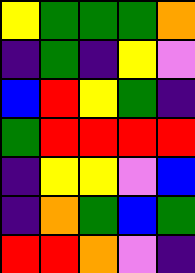[["yellow", "green", "green", "green", "orange"], ["indigo", "green", "indigo", "yellow", "violet"], ["blue", "red", "yellow", "green", "indigo"], ["green", "red", "red", "red", "red"], ["indigo", "yellow", "yellow", "violet", "blue"], ["indigo", "orange", "green", "blue", "green"], ["red", "red", "orange", "violet", "indigo"]]